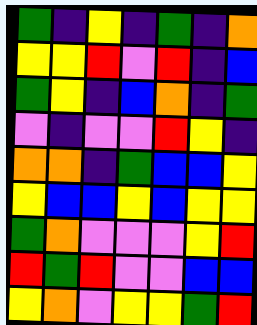[["green", "indigo", "yellow", "indigo", "green", "indigo", "orange"], ["yellow", "yellow", "red", "violet", "red", "indigo", "blue"], ["green", "yellow", "indigo", "blue", "orange", "indigo", "green"], ["violet", "indigo", "violet", "violet", "red", "yellow", "indigo"], ["orange", "orange", "indigo", "green", "blue", "blue", "yellow"], ["yellow", "blue", "blue", "yellow", "blue", "yellow", "yellow"], ["green", "orange", "violet", "violet", "violet", "yellow", "red"], ["red", "green", "red", "violet", "violet", "blue", "blue"], ["yellow", "orange", "violet", "yellow", "yellow", "green", "red"]]